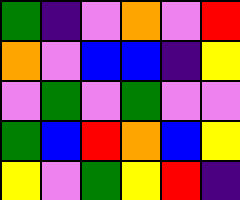[["green", "indigo", "violet", "orange", "violet", "red"], ["orange", "violet", "blue", "blue", "indigo", "yellow"], ["violet", "green", "violet", "green", "violet", "violet"], ["green", "blue", "red", "orange", "blue", "yellow"], ["yellow", "violet", "green", "yellow", "red", "indigo"]]